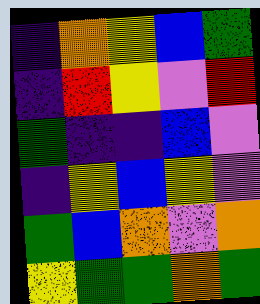[["indigo", "orange", "yellow", "blue", "green"], ["indigo", "red", "yellow", "violet", "red"], ["green", "indigo", "indigo", "blue", "violet"], ["indigo", "yellow", "blue", "yellow", "violet"], ["green", "blue", "orange", "violet", "orange"], ["yellow", "green", "green", "orange", "green"]]